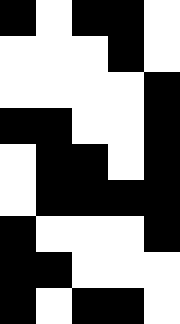[["black", "white", "black", "black", "white"], ["white", "white", "white", "black", "white"], ["white", "white", "white", "white", "black"], ["black", "black", "white", "white", "black"], ["white", "black", "black", "white", "black"], ["white", "black", "black", "black", "black"], ["black", "white", "white", "white", "black"], ["black", "black", "white", "white", "white"], ["black", "white", "black", "black", "white"]]